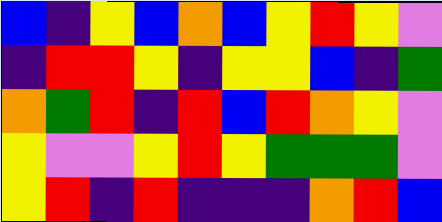[["blue", "indigo", "yellow", "blue", "orange", "blue", "yellow", "red", "yellow", "violet"], ["indigo", "red", "red", "yellow", "indigo", "yellow", "yellow", "blue", "indigo", "green"], ["orange", "green", "red", "indigo", "red", "blue", "red", "orange", "yellow", "violet"], ["yellow", "violet", "violet", "yellow", "red", "yellow", "green", "green", "green", "violet"], ["yellow", "red", "indigo", "red", "indigo", "indigo", "indigo", "orange", "red", "blue"]]